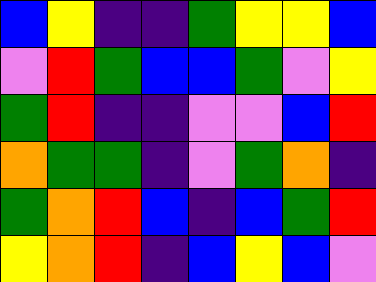[["blue", "yellow", "indigo", "indigo", "green", "yellow", "yellow", "blue"], ["violet", "red", "green", "blue", "blue", "green", "violet", "yellow"], ["green", "red", "indigo", "indigo", "violet", "violet", "blue", "red"], ["orange", "green", "green", "indigo", "violet", "green", "orange", "indigo"], ["green", "orange", "red", "blue", "indigo", "blue", "green", "red"], ["yellow", "orange", "red", "indigo", "blue", "yellow", "blue", "violet"]]